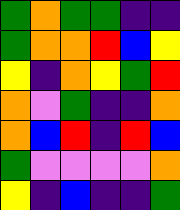[["green", "orange", "green", "green", "indigo", "indigo"], ["green", "orange", "orange", "red", "blue", "yellow"], ["yellow", "indigo", "orange", "yellow", "green", "red"], ["orange", "violet", "green", "indigo", "indigo", "orange"], ["orange", "blue", "red", "indigo", "red", "blue"], ["green", "violet", "violet", "violet", "violet", "orange"], ["yellow", "indigo", "blue", "indigo", "indigo", "green"]]